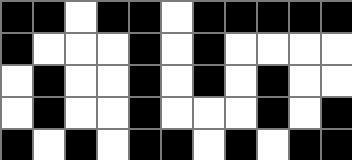[["black", "black", "white", "black", "black", "white", "black", "black", "black", "black", "black"], ["black", "white", "white", "white", "black", "white", "black", "white", "white", "white", "white"], ["white", "black", "white", "white", "black", "white", "black", "white", "black", "white", "white"], ["white", "black", "white", "white", "black", "white", "white", "white", "black", "white", "black"], ["black", "white", "black", "white", "black", "black", "white", "black", "white", "black", "black"]]